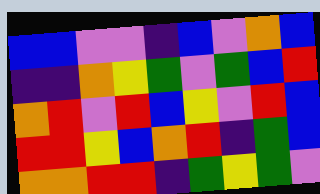[["blue", "blue", "violet", "violet", "indigo", "blue", "violet", "orange", "blue"], ["indigo", "indigo", "orange", "yellow", "green", "violet", "green", "blue", "red"], ["orange", "red", "violet", "red", "blue", "yellow", "violet", "red", "blue"], ["red", "red", "yellow", "blue", "orange", "red", "indigo", "green", "blue"], ["orange", "orange", "red", "red", "indigo", "green", "yellow", "green", "violet"]]